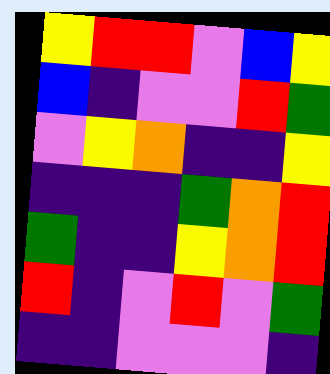[["yellow", "red", "red", "violet", "blue", "yellow"], ["blue", "indigo", "violet", "violet", "red", "green"], ["violet", "yellow", "orange", "indigo", "indigo", "yellow"], ["indigo", "indigo", "indigo", "green", "orange", "red"], ["green", "indigo", "indigo", "yellow", "orange", "red"], ["red", "indigo", "violet", "red", "violet", "green"], ["indigo", "indigo", "violet", "violet", "violet", "indigo"]]